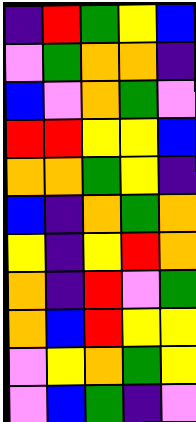[["indigo", "red", "green", "yellow", "blue"], ["violet", "green", "orange", "orange", "indigo"], ["blue", "violet", "orange", "green", "violet"], ["red", "red", "yellow", "yellow", "blue"], ["orange", "orange", "green", "yellow", "indigo"], ["blue", "indigo", "orange", "green", "orange"], ["yellow", "indigo", "yellow", "red", "orange"], ["orange", "indigo", "red", "violet", "green"], ["orange", "blue", "red", "yellow", "yellow"], ["violet", "yellow", "orange", "green", "yellow"], ["violet", "blue", "green", "indigo", "violet"]]